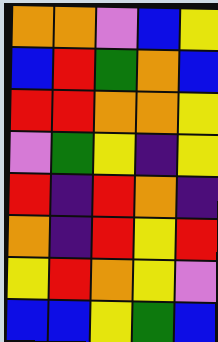[["orange", "orange", "violet", "blue", "yellow"], ["blue", "red", "green", "orange", "blue"], ["red", "red", "orange", "orange", "yellow"], ["violet", "green", "yellow", "indigo", "yellow"], ["red", "indigo", "red", "orange", "indigo"], ["orange", "indigo", "red", "yellow", "red"], ["yellow", "red", "orange", "yellow", "violet"], ["blue", "blue", "yellow", "green", "blue"]]